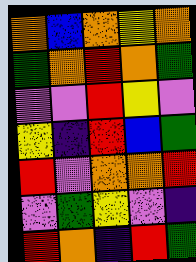[["orange", "blue", "orange", "yellow", "orange"], ["green", "orange", "red", "orange", "green"], ["violet", "violet", "red", "yellow", "violet"], ["yellow", "indigo", "red", "blue", "green"], ["red", "violet", "orange", "orange", "red"], ["violet", "green", "yellow", "violet", "indigo"], ["red", "orange", "indigo", "red", "green"]]